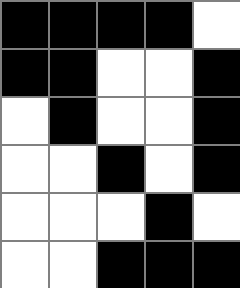[["black", "black", "black", "black", "white"], ["black", "black", "white", "white", "black"], ["white", "black", "white", "white", "black"], ["white", "white", "black", "white", "black"], ["white", "white", "white", "black", "white"], ["white", "white", "black", "black", "black"]]